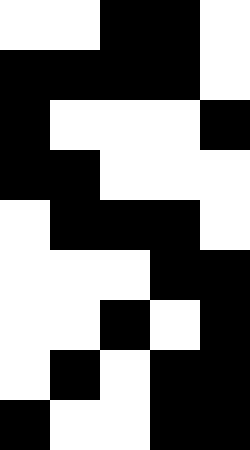[["white", "white", "black", "black", "white"], ["black", "black", "black", "black", "white"], ["black", "white", "white", "white", "black"], ["black", "black", "white", "white", "white"], ["white", "black", "black", "black", "white"], ["white", "white", "white", "black", "black"], ["white", "white", "black", "white", "black"], ["white", "black", "white", "black", "black"], ["black", "white", "white", "black", "black"]]